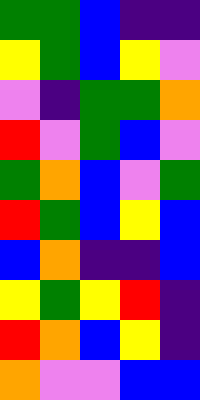[["green", "green", "blue", "indigo", "indigo"], ["yellow", "green", "blue", "yellow", "violet"], ["violet", "indigo", "green", "green", "orange"], ["red", "violet", "green", "blue", "violet"], ["green", "orange", "blue", "violet", "green"], ["red", "green", "blue", "yellow", "blue"], ["blue", "orange", "indigo", "indigo", "blue"], ["yellow", "green", "yellow", "red", "indigo"], ["red", "orange", "blue", "yellow", "indigo"], ["orange", "violet", "violet", "blue", "blue"]]